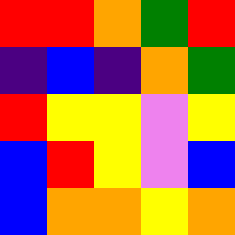[["red", "red", "orange", "green", "red"], ["indigo", "blue", "indigo", "orange", "green"], ["red", "yellow", "yellow", "violet", "yellow"], ["blue", "red", "yellow", "violet", "blue"], ["blue", "orange", "orange", "yellow", "orange"]]